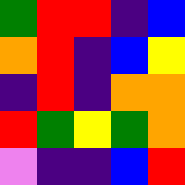[["green", "red", "red", "indigo", "blue"], ["orange", "red", "indigo", "blue", "yellow"], ["indigo", "red", "indigo", "orange", "orange"], ["red", "green", "yellow", "green", "orange"], ["violet", "indigo", "indigo", "blue", "red"]]